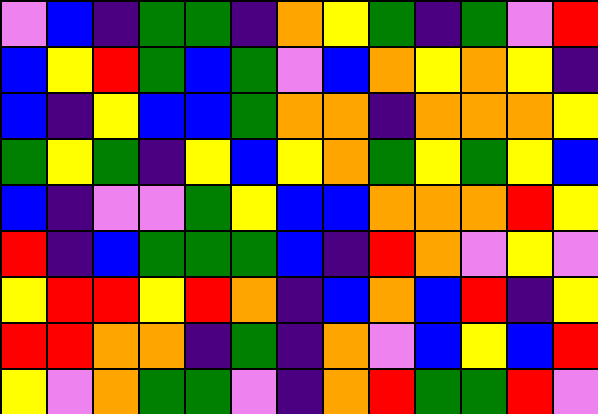[["violet", "blue", "indigo", "green", "green", "indigo", "orange", "yellow", "green", "indigo", "green", "violet", "red"], ["blue", "yellow", "red", "green", "blue", "green", "violet", "blue", "orange", "yellow", "orange", "yellow", "indigo"], ["blue", "indigo", "yellow", "blue", "blue", "green", "orange", "orange", "indigo", "orange", "orange", "orange", "yellow"], ["green", "yellow", "green", "indigo", "yellow", "blue", "yellow", "orange", "green", "yellow", "green", "yellow", "blue"], ["blue", "indigo", "violet", "violet", "green", "yellow", "blue", "blue", "orange", "orange", "orange", "red", "yellow"], ["red", "indigo", "blue", "green", "green", "green", "blue", "indigo", "red", "orange", "violet", "yellow", "violet"], ["yellow", "red", "red", "yellow", "red", "orange", "indigo", "blue", "orange", "blue", "red", "indigo", "yellow"], ["red", "red", "orange", "orange", "indigo", "green", "indigo", "orange", "violet", "blue", "yellow", "blue", "red"], ["yellow", "violet", "orange", "green", "green", "violet", "indigo", "orange", "red", "green", "green", "red", "violet"]]